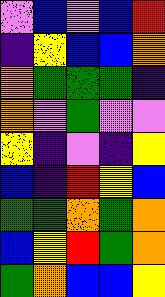[["violet", "blue", "violet", "blue", "red"], ["indigo", "yellow", "blue", "blue", "orange"], ["orange", "green", "green", "green", "indigo"], ["orange", "violet", "green", "violet", "violet"], ["yellow", "indigo", "violet", "indigo", "yellow"], ["blue", "indigo", "red", "yellow", "blue"], ["green", "green", "orange", "green", "orange"], ["blue", "yellow", "red", "green", "orange"], ["green", "orange", "blue", "blue", "yellow"]]